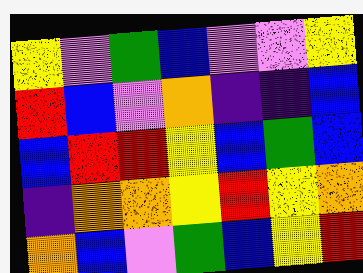[["yellow", "violet", "green", "blue", "violet", "violet", "yellow"], ["red", "blue", "violet", "orange", "indigo", "indigo", "blue"], ["blue", "red", "red", "yellow", "blue", "green", "blue"], ["indigo", "orange", "orange", "yellow", "red", "yellow", "orange"], ["orange", "blue", "violet", "green", "blue", "yellow", "red"]]